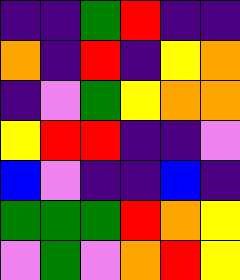[["indigo", "indigo", "green", "red", "indigo", "indigo"], ["orange", "indigo", "red", "indigo", "yellow", "orange"], ["indigo", "violet", "green", "yellow", "orange", "orange"], ["yellow", "red", "red", "indigo", "indigo", "violet"], ["blue", "violet", "indigo", "indigo", "blue", "indigo"], ["green", "green", "green", "red", "orange", "yellow"], ["violet", "green", "violet", "orange", "red", "yellow"]]